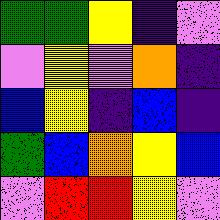[["green", "green", "yellow", "indigo", "violet"], ["violet", "yellow", "violet", "orange", "indigo"], ["blue", "yellow", "indigo", "blue", "indigo"], ["green", "blue", "orange", "yellow", "blue"], ["violet", "red", "red", "yellow", "violet"]]